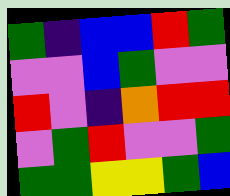[["green", "indigo", "blue", "blue", "red", "green"], ["violet", "violet", "blue", "green", "violet", "violet"], ["red", "violet", "indigo", "orange", "red", "red"], ["violet", "green", "red", "violet", "violet", "green"], ["green", "green", "yellow", "yellow", "green", "blue"]]